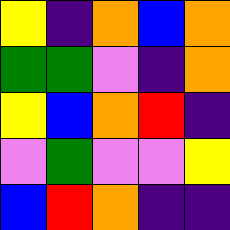[["yellow", "indigo", "orange", "blue", "orange"], ["green", "green", "violet", "indigo", "orange"], ["yellow", "blue", "orange", "red", "indigo"], ["violet", "green", "violet", "violet", "yellow"], ["blue", "red", "orange", "indigo", "indigo"]]